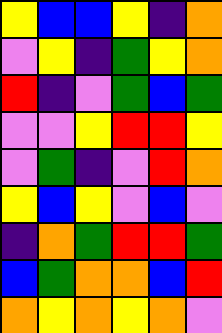[["yellow", "blue", "blue", "yellow", "indigo", "orange"], ["violet", "yellow", "indigo", "green", "yellow", "orange"], ["red", "indigo", "violet", "green", "blue", "green"], ["violet", "violet", "yellow", "red", "red", "yellow"], ["violet", "green", "indigo", "violet", "red", "orange"], ["yellow", "blue", "yellow", "violet", "blue", "violet"], ["indigo", "orange", "green", "red", "red", "green"], ["blue", "green", "orange", "orange", "blue", "red"], ["orange", "yellow", "orange", "yellow", "orange", "violet"]]